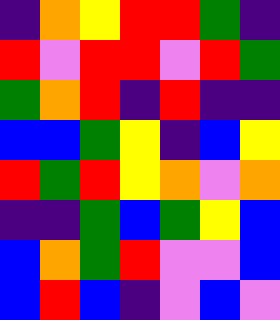[["indigo", "orange", "yellow", "red", "red", "green", "indigo"], ["red", "violet", "red", "red", "violet", "red", "green"], ["green", "orange", "red", "indigo", "red", "indigo", "indigo"], ["blue", "blue", "green", "yellow", "indigo", "blue", "yellow"], ["red", "green", "red", "yellow", "orange", "violet", "orange"], ["indigo", "indigo", "green", "blue", "green", "yellow", "blue"], ["blue", "orange", "green", "red", "violet", "violet", "blue"], ["blue", "red", "blue", "indigo", "violet", "blue", "violet"]]